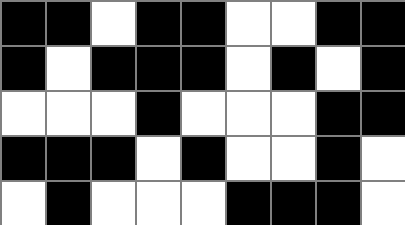[["black", "black", "white", "black", "black", "white", "white", "black", "black"], ["black", "white", "black", "black", "black", "white", "black", "white", "black"], ["white", "white", "white", "black", "white", "white", "white", "black", "black"], ["black", "black", "black", "white", "black", "white", "white", "black", "white"], ["white", "black", "white", "white", "white", "black", "black", "black", "white"]]